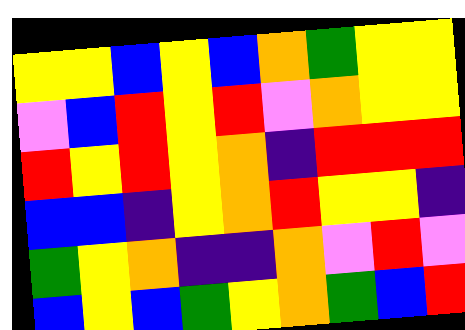[["yellow", "yellow", "blue", "yellow", "blue", "orange", "green", "yellow", "yellow"], ["violet", "blue", "red", "yellow", "red", "violet", "orange", "yellow", "yellow"], ["red", "yellow", "red", "yellow", "orange", "indigo", "red", "red", "red"], ["blue", "blue", "indigo", "yellow", "orange", "red", "yellow", "yellow", "indigo"], ["green", "yellow", "orange", "indigo", "indigo", "orange", "violet", "red", "violet"], ["blue", "yellow", "blue", "green", "yellow", "orange", "green", "blue", "red"]]